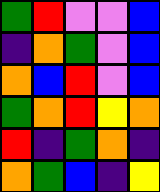[["green", "red", "violet", "violet", "blue"], ["indigo", "orange", "green", "violet", "blue"], ["orange", "blue", "red", "violet", "blue"], ["green", "orange", "red", "yellow", "orange"], ["red", "indigo", "green", "orange", "indigo"], ["orange", "green", "blue", "indigo", "yellow"]]